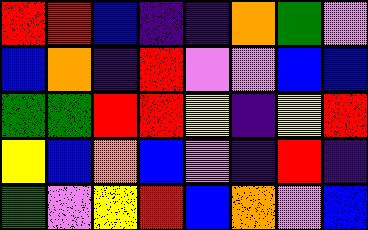[["red", "red", "blue", "indigo", "indigo", "orange", "green", "violet"], ["blue", "orange", "indigo", "red", "violet", "violet", "blue", "blue"], ["green", "green", "red", "red", "yellow", "indigo", "yellow", "red"], ["yellow", "blue", "orange", "blue", "violet", "indigo", "red", "indigo"], ["green", "violet", "yellow", "red", "blue", "orange", "violet", "blue"]]